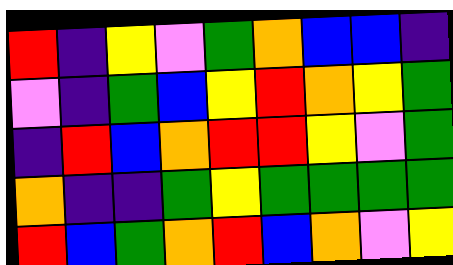[["red", "indigo", "yellow", "violet", "green", "orange", "blue", "blue", "indigo"], ["violet", "indigo", "green", "blue", "yellow", "red", "orange", "yellow", "green"], ["indigo", "red", "blue", "orange", "red", "red", "yellow", "violet", "green"], ["orange", "indigo", "indigo", "green", "yellow", "green", "green", "green", "green"], ["red", "blue", "green", "orange", "red", "blue", "orange", "violet", "yellow"]]